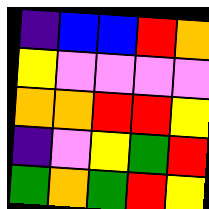[["indigo", "blue", "blue", "red", "orange"], ["yellow", "violet", "violet", "violet", "violet"], ["orange", "orange", "red", "red", "yellow"], ["indigo", "violet", "yellow", "green", "red"], ["green", "orange", "green", "red", "yellow"]]